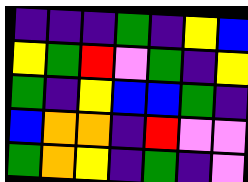[["indigo", "indigo", "indigo", "green", "indigo", "yellow", "blue"], ["yellow", "green", "red", "violet", "green", "indigo", "yellow"], ["green", "indigo", "yellow", "blue", "blue", "green", "indigo"], ["blue", "orange", "orange", "indigo", "red", "violet", "violet"], ["green", "orange", "yellow", "indigo", "green", "indigo", "violet"]]